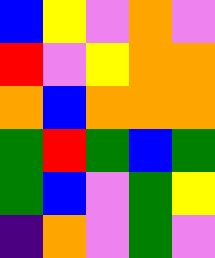[["blue", "yellow", "violet", "orange", "violet"], ["red", "violet", "yellow", "orange", "orange"], ["orange", "blue", "orange", "orange", "orange"], ["green", "red", "green", "blue", "green"], ["green", "blue", "violet", "green", "yellow"], ["indigo", "orange", "violet", "green", "violet"]]